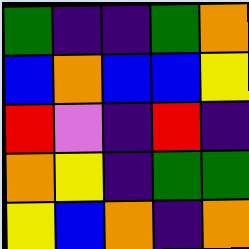[["green", "indigo", "indigo", "green", "orange"], ["blue", "orange", "blue", "blue", "yellow"], ["red", "violet", "indigo", "red", "indigo"], ["orange", "yellow", "indigo", "green", "green"], ["yellow", "blue", "orange", "indigo", "orange"]]